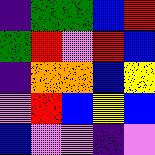[["indigo", "green", "green", "blue", "red"], ["green", "red", "violet", "red", "blue"], ["indigo", "orange", "orange", "blue", "yellow"], ["violet", "red", "blue", "yellow", "blue"], ["blue", "violet", "violet", "indigo", "violet"]]